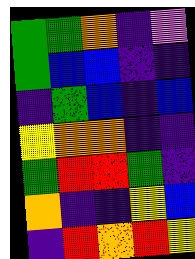[["green", "green", "orange", "indigo", "violet"], ["green", "blue", "blue", "indigo", "indigo"], ["indigo", "green", "blue", "indigo", "blue"], ["yellow", "orange", "orange", "indigo", "indigo"], ["green", "red", "red", "green", "indigo"], ["orange", "indigo", "indigo", "yellow", "blue"], ["indigo", "red", "orange", "red", "yellow"]]